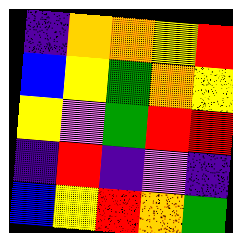[["indigo", "orange", "orange", "yellow", "red"], ["blue", "yellow", "green", "orange", "yellow"], ["yellow", "violet", "green", "red", "red"], ["indigo", "red", "indigo", "violet", "indigo"], ["blue", "yellow", "red", "orange", "green"]]